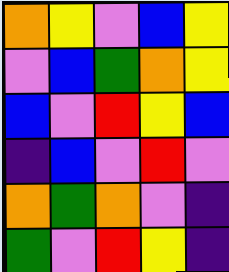[["orange", "yellow", "violet", "blue", "yellow"], ["violet", "blue", "green", "orange", "yellow"], ["blue", "violet", "red", "yellow", "blue"], ["indigo", "blue", "violet", "red", "violet"], ["orange", "green", "orange", "violet", "indigo"], ["green", "violet", "red", "yellow", "indigo"]]